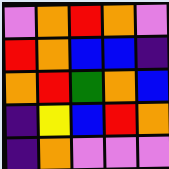[["violet", "orange", "red", "orange", "violet"], ["red", "orange", "blue", "blue", "indigo"], ["orange", "red", "green", "orange", "blue"], ["indigo", "yellow", "blue", "red", "orange"], ["indigo", "orange", "violet", "violet", "violet"]]